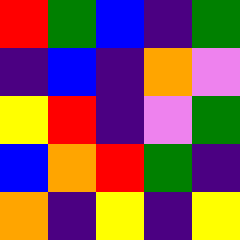[["red", "green", "blue", "indigo", "green"], ["indigo", "blue", "indigo", "orange", "violet"], ["yellow", "red", "indigo", "violet", "green"], ["blue", "orange", "red", "green", "indigo"], ["orange", "indigo", "yellow", "indigo", "yellow"]]